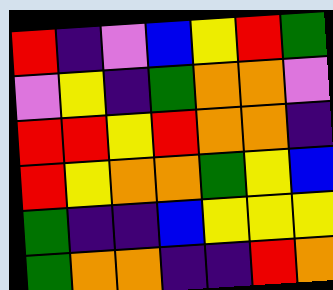[["red", "indigo", "violet", "blue", "yellow", "red", "green"], ["violet", "yellow", "indigo", "green", "orange", "orange", "violet"], ["red", "red", "yellow", "red", "orange", "orange", "indigo"], ["red", "yellow", "orange", "orange", "green", "yellow", "blue"], ["green", "indigo", "indigo", "blue", "yellow", "yellow", "yellow"], ["green", "orange", "orange", "indigo", "indigo", "red", "orange"]]